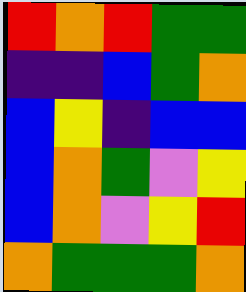[["red", "orange", "red", "green", "green"], ["indigo", "indigo", "blue", "green", "orange"], ["blue", "yellow", "indigo", "blue", "blue"], ["blue", "orange", "green", "violet", "yellow"], ["blue", "orange", "violet", "yellow", "red"], ["orange", "green", "green", "green", "orange"]]